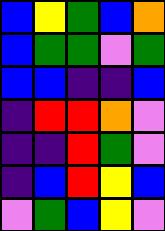[["blue", "yellow", "green", "blue", "orange"], ["blue", "green", "green", "violet", "green"], ["blue", "blue", "indigo", "indigo", "blue"], ["indigo", "red", "red", "orange", "violet"], ["indigo", "indigo", "red", "green", "violet"], ["indigo", "blue", "red", "yellow", "blue"], ["violet", "green", "blue", "yellow", "violet"]]